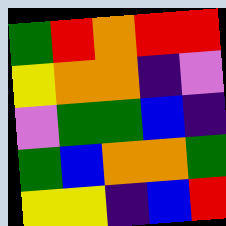[["green", "red", "orange", "red", "red"], ["yellow", "orange", "orange", "indigo", "violet"], ["violet", "green", "green", "blue", "indigo"], ["green", "blue", "orange", "orange", "green"], ["yellow", "yellow", "indigo", "blue", "red"]]